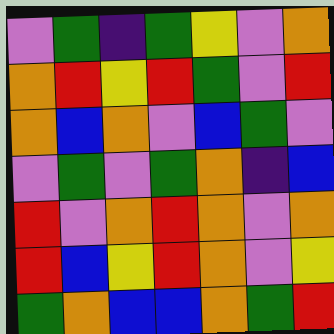[["violet", "green", "indigo", "green", "yellow", "violet", "orange"], ["orange", "red", "yellow", "red", "green", "violet", "red"], ["orange", "blue", "orange", "violet", "blue", "green", "violet"], ["violet", "green", "violet", "green", "orange", "indigo", "blue"], ["red", "violet", "orange", "red", "orange", "violet", "orange"], ["red", "blue", "yellow", "red", "orange", "violet", "yellow"], ["green", "orange", "blue", "blue", "orange", "green", "red"]]